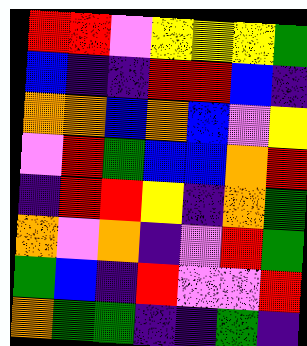[["red", "red", "violet", "yellow", "yellow", "yellow", "green"], ["blue", "indigo", "indigo", "red", "red", "blue", "indigo"], ["orange", "orange", "blue", "orange", "blue", "violet", "yellow"], ["violet", "red", "green", "blue", "blue", "orange", "red"], ["indigo", "red", "red", "yellow", "indigo", "orange", "green"], ["orange", "violet", "orange", "indigo", "violet", "red", "green"], ["green", "blue", "indigo", "red", "violet", "violet", "red"], ["orange", "green", "green", "indigo", "indigo", "green", "indigo"]]